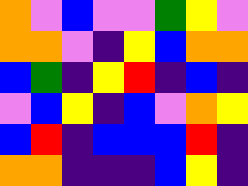[["orange", "violet", "blue", "violet", "violet", "green", "yellow", "violet"], ["orange", "orange", "violet", "indigo", "yellow", "blue", "orange", "orange"], ["blue", "green", "indigo", "yellow", "red", "indigo", "blue", "indigo"], ["violet", "blue", "yellow", "indigo", "blue", "violet", "orange", "yellow"], ["blue", "red", "indigo", "blue", "blue", "blue", "red", "indigo"], ["orange", "orange", "indigo", "indigo", "indigo", "blue", "yellow", "indigo"]]